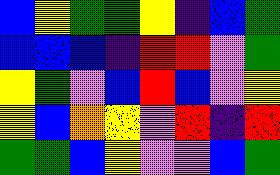[["blue", "yellow", "green", "green", "yellow", "indigo", "blue", "green"], ["blue", "blue", "blue", "indigo", "red", "red", "violet", "green"], ["yellow", "green", "violet", "blue", "red", "blue", "violet", "yellow"], ["yellow", "blue", "orange", "yellow", "violet", "red", "indigo", "red"], ["green", "green", "blue", "yellow", "violet", "violet", "blue", "green"]]